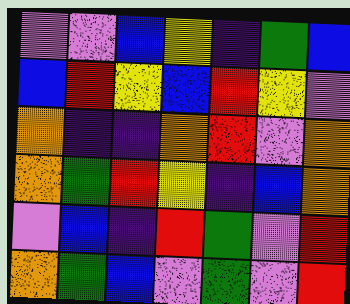[["violet", "violet", "blue", "yellow", "indigo", "green", "blue"], ["blue", "red", "yellow", "blue", "red", "yellow", "violet"], ["orange", "indigo", "indigo", "orange", "red", "violet", "orange"], ["orange", "green", "red", "yellow", "indigo", "blue", "orange"], ["violet", "blue", "indigo", "red", "green", "violet", "red"], ["orange", "green", "blue", "violet", "green", "violet", "red"]]